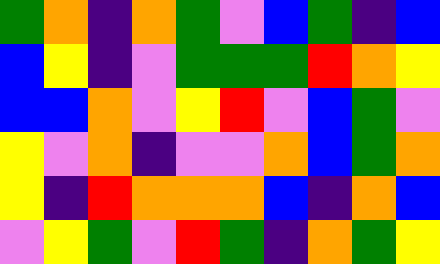[["green", "orange", "indigo", "orange", "green", "violet", "blue", "green", "indigo", "blue"], ["blue", "yellow", "indigo", "violet", "green", "green", "green", "red", "orange", "yellow"], ["blue", "blue", "orange", "violet", "yellow", "red", "violet", "blue", "green", "violet"], ["yellow", "violet", "orange", "indigo", "violet", "violet", "orange", "blue", "green", "orange"], ["yellow", "indigo", "red", "orange", "orange", "orange", "blue", "indigo", "orange", "blue"], ["violet", "yellow", "green", "violet", "red", "green", "indigo", "orange", "green", "yellow"]]